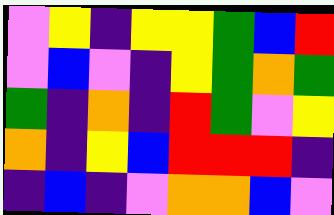[["violet", "yellow", "indigo", "yellow", "yellow", "green", "blue", "red"], ["violet", "blue", "violet", "indigo", "yellow", "green", "orange", "green"], ["green", "indigo", "orange", "indigo", "red", "green", "violet", "yellow"], ["orange", "indigo", "yellow", "blue", "red", "red", "red", "indigo"], ["indigo", "blue", "indigo", "violet", "orange", "orange", "blue", "violet"]]